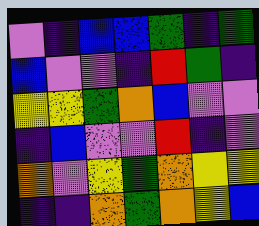[["violet", "indigo", "blue", "blue", "green", "indigo", "green"], ["blue", "violet", "violet", "indigo", "red", "green", "indigo"], ["yellow", "yellow", "green", "orange", "blue", "violet", "violet"], ["indigo", "blue", "violet", "violet", "red", "indigo", "violet"], ["orange", "violet", "yellow", "green", "orange", "yellow", "yellow"], ["indigo", "indigo", "orange", "green", "orange", "yellow", "blue"]]